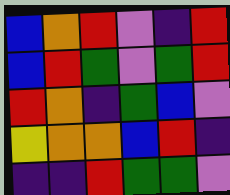[["blue", "orange", "red", "violet", "indigo", "red"], ["blue", "red", "green", "violet", "green", "red"], ["red", "orange", "indigo", "green", "blue", "violet"], ["yellow", "orange", "orange", "blue", "red", "indigo"], ["indigo", "indigo", "red", "green", "green", "violet"]]